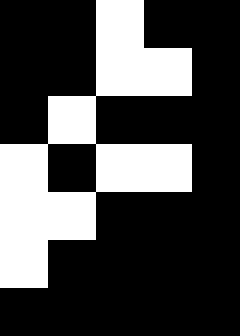[["black", "black", "white", "black", "black"], ["black", "black", "white", "white", "black"], ["black", "white", "black", "black", "black"], ["white", "black", "white", "white", "black"], ["white", "white", "black", "black", "black"], ["white", "black", "black", "black", "black"], ["black", "black", "black", "black", "black"]]